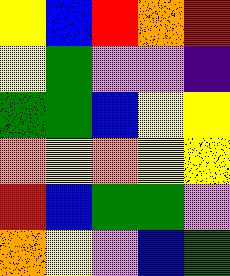[["yellow", "blue", "red", "orange", "red"], ["yellow", "green", "violet", "violet", "indigo"], ["green", "green", "blue", "yellow", "yellow"], ["orange", "yellow", "orange", "yellow", "yellow"], ["red", "blue", "green", "green", "violet"], ["orange", "yellow", "violet", "blue", "green"]]